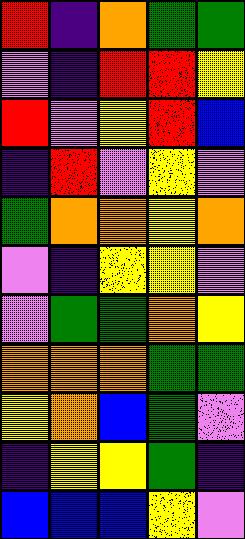[["red", "indigo", "orange", "green", "green"], ["violet", "indigo", "red", "red", "yellow"], ["red", "violet", "yellow", "red", "blue"], ["indigo", "red", "violet", "yellow", "violet"], ["green", "orange", "orange", "yellow", "orange"], ["violet", "indigo", "yellow", "yellow", "violet"], ["violet", "green", "green", "orange", "yellow"], ["orange", "orange", "orange", "green", "green"], ["yellow", "orange", "blue", "green", "violet"], ["indigo", "yellow", "yellow", "green", "indigo"], ["blue", "blue", "blue", "yellow", "violet"]]